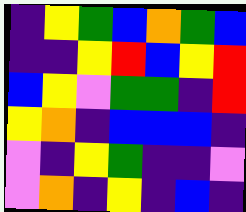[["indigo", "yellow", "green", "blue", "orange", "green", "blue"], ["indigo", "indigo", "yellow", "red", "blue", "yellow", "red"], ["blue", "yellow", "violet", "green", "green", "indigo", "red"], ["yellow", "orange", "indigo", "blue", "blue", "blue", "indigo"], ["violet", "indigo", "yellow", "green", "indigo", "indigo", "violet"], ["violet", "orange", "indigo", "yellow", "indigo", "blue", "indigo"]]